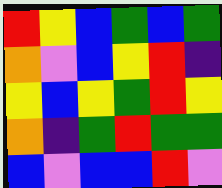[["red", "yellow", "blue", "green", "blue", "green"], ["orange", "violet", "blue", "yellow", "red", "indigo"], ["yellow", "blue", "yellow", "green", "red", "yellow"], ["orange", "indigo", "green", "red", "green", "green"], ["blue", "violet", "blue", "blue", "red", "violet"]]